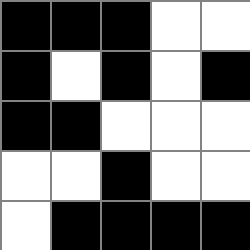[["black", "black", "black", "white", "white"], ["black", "white", "black", "white", "black"], ["black", "black", "white", "white", "white"], ["white", "white", "black", "white", "white"], ["white", "black", "black", "black", "black"]]